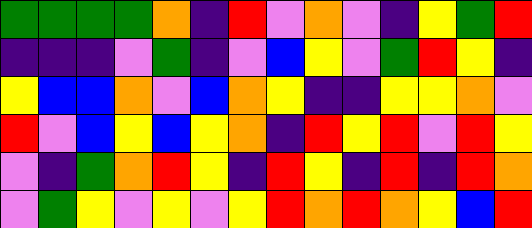[["green", "green", "green", "green", "orange", "indigo", "red", "violet", "orange", "violet", "indigo", "yellow", "green", "red"], ["indigo", "indigo", "indigo", "violet", "green", "indigo", "violet", "blue", "yellow", "violet", "green", "red", "yellow", "indigo"], ["yellow", "blue", "blue", "orange", "violet", "blue", "orange", "yellow", "indigo", "indigo", "yellow", "yellow", "orange", "violet"], ["red", "violet", "blue", "yellow", "blue", "yellow", "orange", "indigo", "red", "yellow", "red", "violet", "red", "yellow"], ["violet", "indigo", "green", "orange", "red", "yellow", "indigo", "red", "yellow", "indigo", "red", "indigo", "red", "orange"], ["violet", "green", "yellow", "violet", "yellow", "violet", "yellow", "red", "orange", "red", "orange", "yellow", "blue", "red"]]